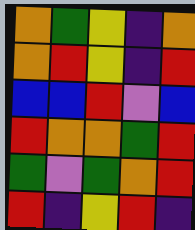[["orange", "green", "yellow", "indigo", "orange"], ["orange", "red", "yellow", "indigo", "red"], ["blue", "blue", "red", "violet", "blue"], ["red", "orange", "orange", "green", "red"], ["green", "violet", "green", "orange", "red"], ["red", "indigo", "yellow", "red", "indigo"]]